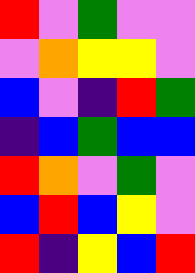[["red", "violet", "green", "violet", "violet"], ["violet", "orange", "yellow", "yellow", "violet"], ["blue", "violet", "indigo", "red", "green"], ["indigo", "blue", "green", "blue", "blue"], ["red", "orange", "violet", "green", "violet"], ["blue", "red", "blue", "yellow", "violet"], ["red", "indigo", "yellow", "blue", "red"]]